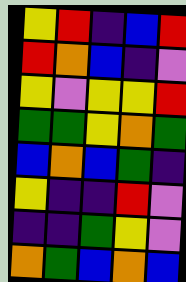[["yellow", "red", "indigo", "blue", "red"], ["red", "orange", "blue", "indigo", "violet"], ["yellow", "violet", "yellow", "yellow", "red"], ["green", "green", "yellow", "orange", "green"], ["blue", "orange", "blue", "green", "indigo"], ["yellow", "indigo", "indigo", "red", "violet"], ["indigo", "indigo", "green", "yellow", "violet"], ["orange", "green", "blue", "orange", "blue"]]